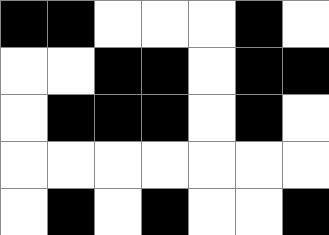[["black", "black", "white", "white", "white", "black", "white"], ["white", "white", "black", "black", "white", "black", "black"], ["white", "black", "black", "black", "white", "black", "white"], ["white", "white", "white", "white", "white", "white", "white"], ["white", "black", "white", "black", "white", "white", "black"]]